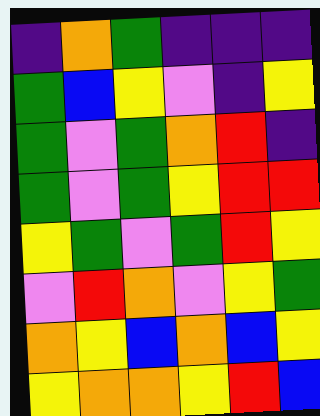[["indigo", "orange", "green", "indigo", "indigo", "indigo"], ["green", "blue", "yellow", "violet", "indigo", "yellow"], ["green", "violet", "green", "orange", "red", "indigo"], ["green", "violet", "green", "yellow", "red", "red"], ["yellow", "green", "violet", "green", "red", "yellow"], ["violet", "red", "orange", "violet", "yellow", "green"], ["orange", "yellow", "blue", "orange", "blue", "yellow"], ["yellow", "orange", "orange", "yellow", "red", "blue"]]